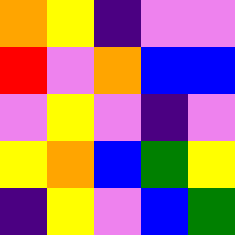[["orange", "yellow", "indigo", "violet", "violet"], ["red", "violet", "orange", "blue", "blue"], ["violet", "yellow", "violet", "indigo", "violet"], ["yellow", "orange", "blue", "green", "yellow"], ["indigo", "yellow", "violet", "blue", "green"]]